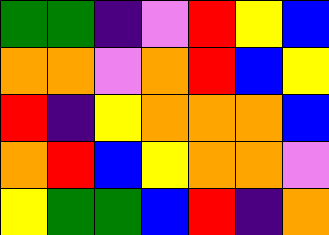[["green", "green", "indigo", "violet", "red", "yellow", "blue"], ["orange", "orange", "violet", "orange", "red", "blue", "yellow"], ["red", "indigo", "yellow", "orange", "orange", "orange", "blue"], ["orange", "red", "blue", "yellow", "orange", "orange", "violet"], ["yellow", "green", "green", "blue", "red", "indigo", "orange"]]